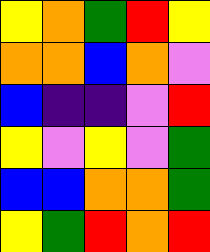[["yellow", "orange", "green", "red", "yellow"], ["orange", "orange", "blue", "orange", "violet"], ["blue", "indigo", "indigo", "violet", "red"], ["yellow", "violet", "yellow", "violet", "green"], ["blue", "blue", "orange", "orange", "green"], ["yellow", "green", "red", "orange", "red"]]